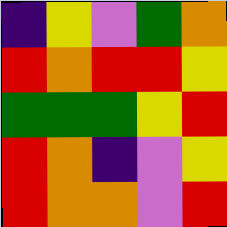[["indigo", "yellow", "violet", "green", "orange"], ["red", "orange", "red", "red", "yellow"], ["green", "green", "green", "yellow", "red"], ["red", "orange", "indigo", "violet", "yellow"], ["red", "orange", "orange", "violet", "red"]]